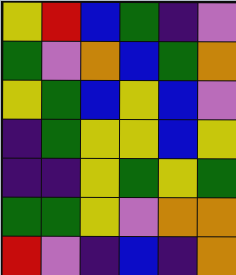[["yellow", "red", "blue", "green", "indigo", "violet"], ["green", "violet", "orange", "blue", "green", "orange"], ["yellow", "green", "blue", "yellow", "blue", "violet"], ["indigo", "green", "yellow", "yellow", "blue", "yellow"], ["indigo", "indigo", "yellow", "green", "yellow", "green"], ["green", "green", "yellow", "violet", "orange", "orange"], ["red", "violet", "indigo", "blue", "indigo", "orange"]]